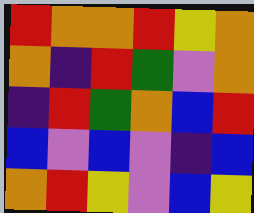[["red", "orange", "orange", "red", "yellow", "orange"], ["orange", "indigo", "red", "green", "violet", "orange"], ["indigo", "red", "green", "orange", "blue", "red"], ["blue", "violet", "blue", "violet", "indigo", "blue"], ["orange", "red", "yellow", "violet", "blue", "yellow"]]